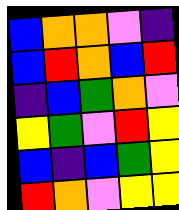[["blue", "orange", "orange", "violet", "indigo"], ["blue", "red", "orange", "blue", "red"], ["indigo", "blue", "green", "orange", "violet"], ["yellow", "green", "violet", "red", "yellow"], ["blue", "indigo", "blue", "green", "yellow"], ["red", "orange", "violet", "yellow", "yellow"]]